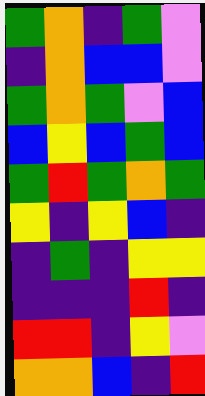[["green", "orange", "indigo", "green", "violet"], ["indigo", "orange", "blue", "blue", "violet"], ["green", "orange", "green", "violet", "blue"], ["blue", "yellow", "blue", "green", "blue"], ["green", "red", "green", "orange", "green"], ["yellow", "indigo", "yellow", "blue", "indigo"], ["indigo", "green", "indigo", "yellow", "yellow"], ["indigo", "indigo", "indigo", "red", "indigo"], ["red", "red", "indigo", "yellow", "violet"], ["orange", "orange", "blue", "indigo", "red"]]